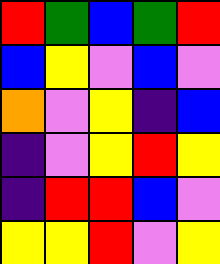[["red", "green", "blue", "green", "red"], ["blue", "yellow", "violet", "blue", "violet"], ["orange", "violet", "yellow", "indigo", "blue"], ["indigo", "violet", "yellow", "red", "yellow"], ["indigo", "red", "red", "blue", "violet"], ["yellow", "yellow", "red", "violet", "yellow"]]